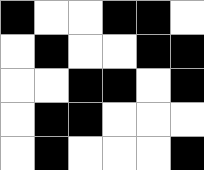[["black", "white", "white", "black", "black", "white"], ["white", "black", "white", "white", "black", "black"], ["white", "white", "black", "black", "white", "black"], ["white", "black", "black", "white", "white", "white"], ["white", "black", "white", "white", "white", "black"]]